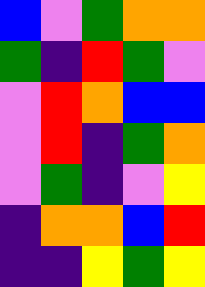[["blue", "violet", "green", "orange", "orange"], ["green", "indigo", "red", "green", "violet"], ["violet", "red", "orange", "blue", "blue"], ["violet", "red", "indigo", "green", "orange"], ["violet", "green", "indigo", "violet", "yellow"], ["indigo", "orange", "orange", "blue", "red"], ["indigo", "indigo", "yellow", "green", "yellow"]]